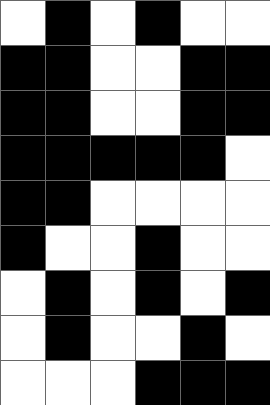[["white", "black", "white", "black", "white", "white"], ["black", "black", "white", "white", "black", "black"], ["black", "black", "white", "white", "black", "black"], ["black", "black", "black", "black", "black", "white"], ["black", "black", "white", "white", "white", "white"], ["black", "white", "white", "black", "white", "white"], ["white", "black", "white", "black", "white", "black"], ["white", "black", "white", "white", "black", "white"], ["white", "white", "white", "black", "black", "black"]]